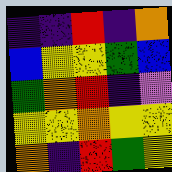[["indigo", "indigo", "red", "indigo", "orange"], ["blue", "yellow", "yellow", "green", "blue"], ["green", "orange", "red", "indigo", "violet"], ["yellow", "yellow", "orange", "yellow", "yellow"], ["orange", "indigo", "red", "green", "yellow"]]